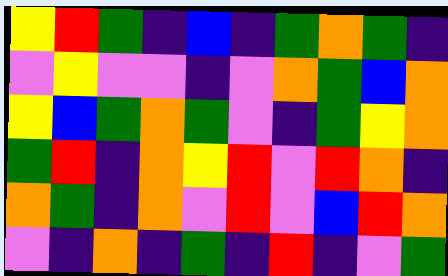[["yellow", "red", "green", "indigo", "blue", "indigo", "green", "orange", "green", "indigo"], ["violet", "yellow", "violet", "violet", "indigo", "violet", "orange", "green", "blue", "orange"], ["yellow", "blue", "green", "orange", "green", "violet", "indigo", "green", "yellow", "orange"], ["green", "red", "indigo", "orange", "yellow", "red", "violet", "red", "orange", "indigo"], ["orange", "green", "indigo", "orange", "violet", "red", "violet", "blue", "red", "orange"], ["violet", "indigo", "orange", "indigo", "green", "indigo", "red", "indigo", "violet", "green"]]